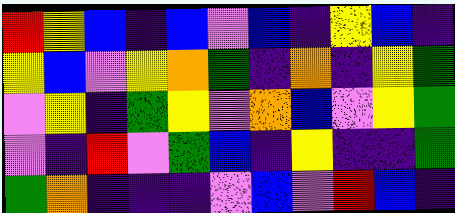[["red", "yellow", "blue", "indigo", "blue", "violet", "blue", "indigo", "yellow", "blue", "indigo"], ["yellow", "blue", "violet", "yellow", "orange", "green", "indigo", "orange", "indigo", "yellow", "green"], ["violet", "yellow", "indigo", "green", "yellow", "violet", "orange", "blue", "violet", "yellow", "green"], ["violet", "indigo", "red", "violet", "green", "blue", "indigo", "yellow", "indigo", "indigo", "green"], ["green", "orange", "indigo", "indigo", "indigo", "violet", "blue", "violet", "red", "blue", "indigo"]]